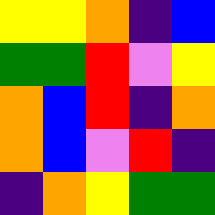[["yellow", "yellow", "orange", "indigo", "blue"], ["green", "green", "red", "violet", "yellow"], ["orange", "blue", "red", "indigo", "orange"], ["orange", "blue", "violet", "red", "indigo"], ["indigo", "orange", "yellow", "green", "green"]]